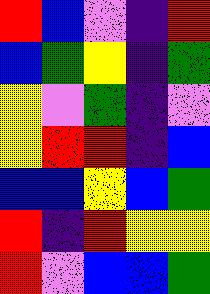[["red", "blue", "violet", "indigo", "red"], ["blue", "green", "yellow", "indigo", "green"], ["yellow", "violet", "green", "indigo", "violet"], ["yellow", "red", "red", "indigo", "blue"], ["blue", "blue", "yellow", "blue", "green"], ["red", "indigo", "red", "yellow", "yellow"], ["red", "violet", "blue", "blue", "green"]]